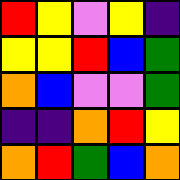[["red", "yellow", "violet", "yellow", "indigo"], ["yellow", "yellow", "red", "blue", "green"], ["orange", "blue", "violet", "violet", "green"], ["indigo", "indigo", "orange", "red", "yellow"], ["orange", "red", "green", "blue", "orange"]]